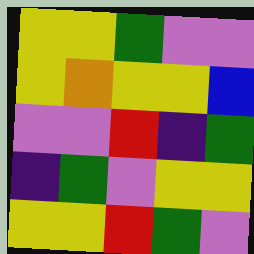[["yellow", "yellow", "green", "violet", "violet"], ["yellow", "orange", "yellow", "yellow", "blue"], ["violet", "violet", "red", "indigo", "green"], ["indigo", "green", "violet", "yellow", "yellow"], ["yellow", "yellow", "red", "green", "violet"]]